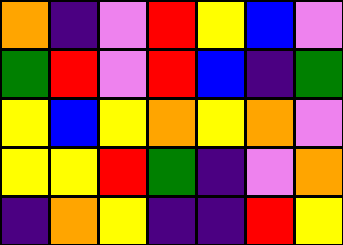[["orange", "indigo", "violet", "red", "yellow", "blue", "violet"], ["green", "red", "violet", "red", "blue", "indigo", "green"], ["yellow", "blue", "yellow", "orange", "yellow", "orange", "violet"], ["yellow", "yellow", "red", "green", "indigo", "violet", "orange"], ["indigo", "orange", "yellow", "indigo", "indigo", "red", "yellow"]]